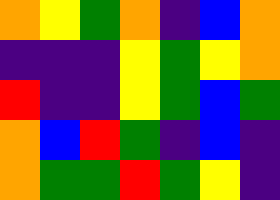[["orange", "yellow", "green", "orange", "indigo", "blue", "orange"], ["indigo", "indigo", "indigo", "yellow", "green", "yellow", "orange"], ["red", "indigo", "indigo", "yellow", "green", "blue", "green"], ["orange", "blue", "red", "green", "indigo", "blue", "indigo"], ["orange", "green", "green", "red", "green", "yellow", "indigo"]]